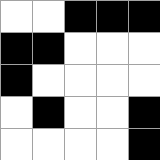[["white", "white", "black", "black", "black"], ["black", "black", "white", "white", "white"], ["black", "white", "white", "white", "white"], ["white", "black", "white", "white", "black"], ["white", "white", "white", "white", "black"]]